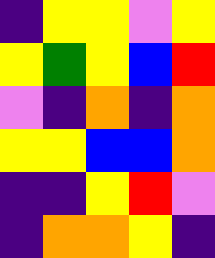[["indigo", "yellow", "yellow", "violet", "yellow"], ["yellow", "green", "yellow", "blue", "red"], ["violet", "indigo", "orange", "indigo", "orange"], ["yellow", "yellow", "blue", "blue", "orange"], ["indigo", "indigo", "yellow", "red", "violet"], ["indigo", "orange", "orange", "yellow", "indigo"]]